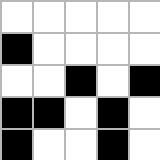[["white", "white", "white", "white", "white"], ["black", "white", "white", "white", "white"], ["white", "white", "black", "white", "black"], ["black", "black", "white", "black", "white"], ["black", "white", "white", "black", "white"]]